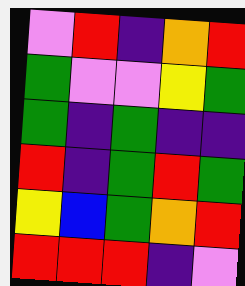[["violet", "red", "indigo", "orange", "red"], ["green", "violet", "violet", "yellow", "green"], ["green", "indigo", "green", "indigo", "indigo"], ["red", "indigo", "green", "red", "green"], ["yellow", "blue", "green", "orange", "red"], ["red", "red", "red", "indigo", "violet"]]